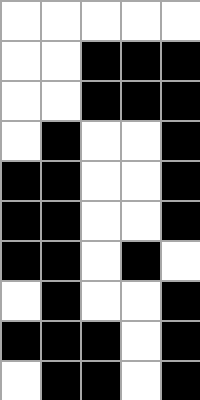[["white", "white", "white", "white", "white"], ["white", "white", "black", "black", "black"], ["white", "white", "black", "black", "black"], ["white", "black", "white", "white", "black"], ["black", "black", "white", "white", "black"], ["black", "black", "white", "white", "black"], ["black", "black", "white", "black", "white"], ["white", "black", "white", "white", "black"], ["black", "black", "black", "white", "black"], ["white", "black", "black", "white", "black"]]